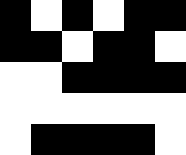[["black", "white", "black", "white", "black", "black"], ["black", "black", "white", "black", "black", "white"], ["white", "white", "black", "black", "black", "black"], ["white", "white", "white", "white", "white", "white"], ["white", "black", "black", "black", "black", "white"]]